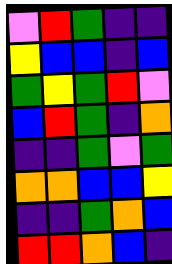[["violet", "red", "green", "indigo", "indigo"], ["yellow", "blue", "blue", "indigo", "blue"], ["green", "yellow", "green", "red", "violet"], ["blue", "red", "green", "indigo", "orange"], ["indigo", "indigo", "green", "violet", "green"], ["orange", "orange", "blue", "blue", "yellow"], ["indigo", "indigo", "green", "orange", "blue"], ["red", "red", "orange", "blue", "indigo"]]